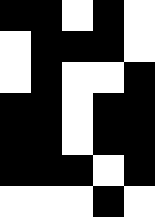[["black", "black", "white", "black", "white"], ["white", "black", "black", "black", "white"], ["white", "black", "white", "white", "black"], ["black", "black", "white", "black", "black"], ["black", "black", "white", "black", "black"], ["black", "black", "black", "white", "black"], ["white", "white", "white", "black", "white"]]